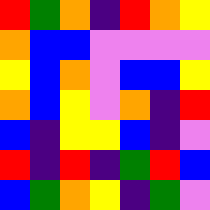[["red", "green", "orange", "indigo", "red", "orange", "yellow"], ["orange", "blue", "blue", "violet", "violet", "violet", "violet"], ["yellow", "blue", "orange", "violet", "blue", "blue", "yellow"], ["orange", "blue", "yellow", "violet", "orange", "indigo", "red"], ["blue", "indigo", "yellow", "yellow", "blue", "indigo", "violet"], ["red", "indigo", "red", "indigo", "green", "red", "blue"], ["blue", "green", "orange", "yellow", "indigo", "green", "violet"]]